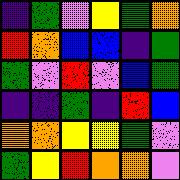[["indigo", "green", "violet", "yellow", "green", "orange"], ["red", "orange", "blue", "blue", "indigo", "green"], ["green", "violet", "red", "violet", "blue", "green"], ["indigo", "indigo", "green", "indigo", "red", "blue"], ["orange", "orange", "yellow", "yellow", "green", "violet"], ["green", "yellow", "red", "orange", "orange", "violet"]]